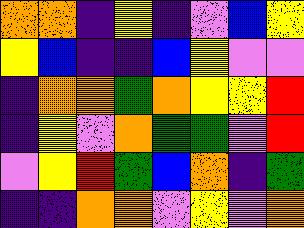[["orange", "orange", "indigo", "yellow", "indigo", "violet", "blue", "yellow"], ["yellow", "blue", "indigo", "indigo", "blue", "yellow", "violet", "violet"], ["indigo", "orange", "orange", "green", "orange", "yellow", "yellow", "red"], ["indigo", "yellow", "violet", "orange", "green", "green", "violet", "red"], ["violet", "yellow", "red", "green", "blue", "orange", "indigo", "green"], ["indigo", "indigo", "orange", "orange", "violet", "yellow", "violet", "orange"]]